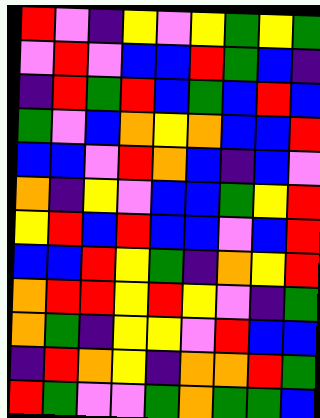[["red", "violet", "indigo", "yellow", "violet", "yellow", "green", "yellow", "green"], ["violet", "red", "violet", "blue", "blue", "red", "green", "blue", "indigo"], ["indigo", "red", "green", "red", "blue", "green", "blue", "red", "blue"], ["green", "violet", "blue", "orange", "yellow", "orange", "blue", "blue", "red"], ["blue", "blue", "violet", "red", "orange", "blue", "indigo", "blue", "violet"], ["orange", "indigo", "yellow", "violet", "blue", "blue", "green", "yellow", "red"], ["yellow", "red", "blue", "red", "blue", "blue", "violet", "blue", "red"], ["blue", "blue", "red", "yellow", "green", "indigo", "orange", "yellow", "red"], ["orange", "red", "red", "yellow", "red", "yellow", "violet", "indigo", "green"], ["orange", "green", "indigo", "yellow", "yellow", "violet", "red", "blue", "blue"], ["indigo", "red", "orange", "yellow", "indigo", "orange", "orange", "red", "green"], ["red", "green", "violet", "violet", "green", "orange", "green", "green", "blue"]]